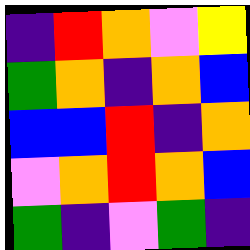[["indigo", "red", "orange", "violet", "yellow"], ["green", "orange", "indigo", "orange", "blue"], ["blue", "blue", "red", "indigo", "orange"], ["violet", "orange", "red", "orange", "blue"], ["green", "indigo", "violet", "green", "indigo"]]